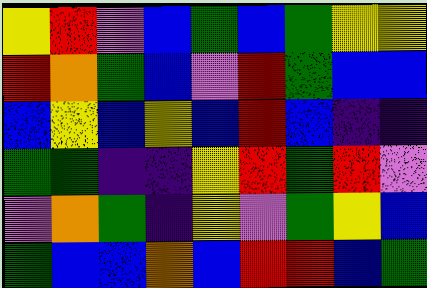[["yellow", "red", "violet", "blue", "green", "blue", "green", "yellow", "yellow"], ["red", "orange", "green", "blue", "violet", "red", "green", "blue", "blue"], ["blue", "yellow", "blue", "yellow", "blue", "red", "blue", "indigo", "indigo"], ["green", "green", "indigo", "indigo", "yellow", "red", "green", "red", "violet"], ["violet", "orange", "green", "indigo", "yellow", "violet", "green", "yellow", "blue"], ["green", "blue", "blue", "orange", "blue", "red", "red", "blue", "green"]]